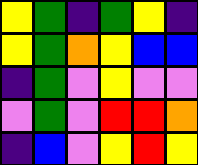[["yellow", "green", "indigo", "green", "yellow", "indigo"], ["yellow", "green", "orange", "yellow", "blue", "blue"], ["indigo", "green", "violet", "yellow", "violet", "violet"], ["violet", "green", "violet", "red", "red", "orange"], ["indigo", "blue", "violet", "yellow", "red", "yellow"]]